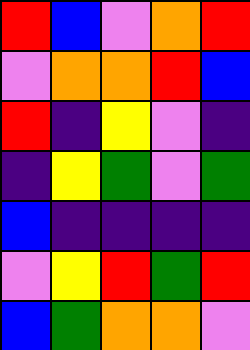[["red", "blue", "violet", "orange", "red"], ["violet", "orange", "orange", "red", "blue"], ["red", "indigo", "yellow", "violet", "indigo"], ["indigo", "yellow", "green", "violet", "green"], ["blue", "indigo", "indigo", "indigo", "indigo"], ["violet", "yellow", "red", "green", "red"], ["blue", "green", "orange", "orange", "violet"]]